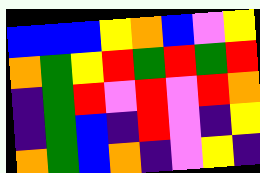[["blue", "blue", "blue", "yellow", "orange", "blue", "violet", "yellow"], ["orange", "green", "yellow", "red", "green", "red", "green", "red"], ["indigo", "green", "red", "violet", "red", "violet", "red", "orange"], ["indigo", "green", "blue", "indigo", "red", "violet", "indigo", "yellow"], ["orange", "green", "blue", "orange", "indigo", "violet", "yellow", "indigo"]]